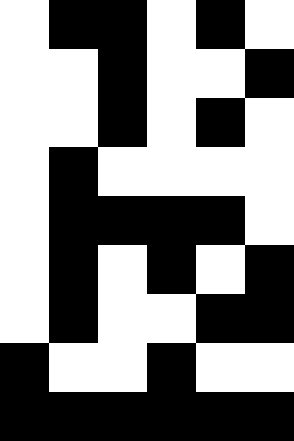[["white", "black", "black", "white", "black", "white"], ["white", "white", "black", "white", "white", "black"], ["white", "white", "black", "white", "black", "white"], ["white", "black", "white", "white", "white", "white"], ["white", "black", "black", "black", "black", "white"], ["white", "black", "white", "black", "white", "black"], ["white", "black", "white", "white", "black", "black"], ["black", "white", "white", "black", "white", "white"], ["black", "black", "black", "black", "black", "black"]]